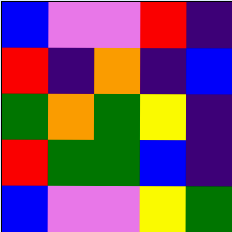[["blue", "violet", "violet", "red", "indigo"], ["red", "indigo", "orange", "indigo", "blue"], ["green", "orange", "green", "yellow", "indigo"], ["red", "green", "green", "blue", "indigo"], ["blue", "violet", "violet", "yellow", "green"]]